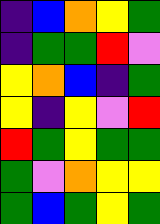[["indigo", "blue", "orange", "yellow", "green"], ["indigo", "green", "green", "red", "violet"], ["yellow", "orange", "blue", "indigo", "green"], ["yellow", "indigo", "yellow", "violet", "red"], ["red", "green", "yellow", "green", "green"], ["green", "violet", "orange", "yellow", "yellow"], ["green", "blue", "green", "yellow", "green"]]